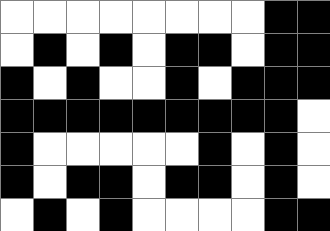[["white", "white", "white", "white", "white", "white", "white", "white", "black", "black"], ["white", "black", "white", "black", "white", "black", "black", "white", "black", "black"], ["black", "white", "black", "white", "white", "black", "white", "black", "black", "black"], ["black", "black", "black", "black", "black", "black", "black", "black", "black", "white"], ["black", "white", "white", "white", "white", "white", "black", "white", "black", "white"], ["black", "white", "black", "black", "white", "black", "black", "white", "black", "white"], ["white", "black", "white", "black", "white", "white", "white", "white", "black", "black"]]